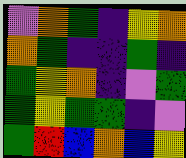[["violet", "orange", "green", "indigo", "yellow", "orange"], ["orange", "green", "indigo", "indigo", "green", "indigo"], ["green", "yellow", "orange", "indigo", "violet", "green"], ["green", "yellow", "green", "green", "indigo", "violet"], ["green", "red", "blue", "orange", "blue", "yellow"]]